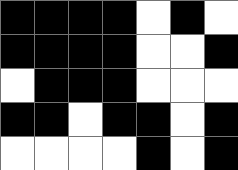[["black", "black", "black", "black", "white", "black", "white"], ["black", "black", "black", "black", "white", "white", "black"], ["white", "black", "black", "black", "white", "white", "white"], ["black", "black", "white", "black", "black", "white", "black"], ["white", "white", "white", "white", "black", "white", "black"]]